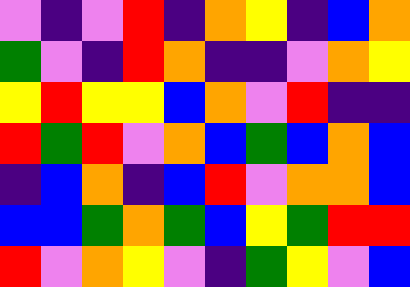[["violet", "indigo", "violet", "red", "indigo", "orange", "yellow", "indigo", "blue", "orange"], ["green", "violet", "indigo", "red", "orange", "indigo", "indigo", "violet", "orange", "yellow"], ["yellow", "red", "yellow", "yellow", "blue", "orange", "violet", "red", "indigo", "indigo"], ["red", "green", "red", "violet", "orange", "blue", "green", "blue", "orange", "blue"], ["indigo", "blue", "orange", "indigo", "blue", "red", "violet", "orange", "orange", "blue"], ["blue", "blue", "green", "orange", "green", "blue", "yellow", "green", "red", "red"], ["red", "violet", "orange", "yellow", "violet", "indigo", "green", "yellow", "violet", "blue"]]